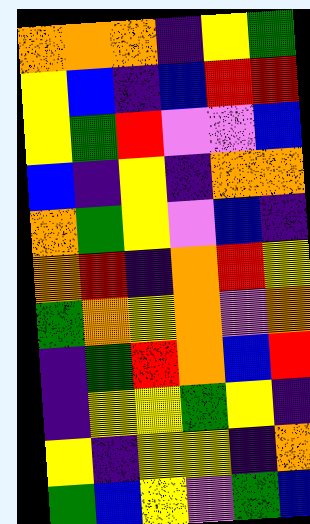[["orange", "orange", "orange", "indigo", "yellow", "green"], ["yellow", "blue", "indigo", "blue", "red", "red"], ["yellow", "green", "red", "violet", "violet", "blue"], ["blue", "indigo", "yellow", "indigo", "orange", "orange"], ["orange", "green", "yellow", "violet", "blue", "indigo"], ["orange", "red", "indigo", "orange", "red", "yellow"], ["green", "orange", "yellow", "orange", "violet", "orange"], ["indigo", "green", "red", "orange", "blue", "red"], ["indigo", "yellow", "yellow", "green", "yellow", "indigo"], ["yellow", "indigo", "yellow", "yellow", "indigo", "orange"], ["green", "blue", "yellow", "violet", "green", "blue"]]